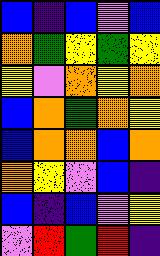[["blue", "indigo", "blue", "violet", "blue"], ["orange", "green", "yellow", "green", "yellow"], ["yellow", "violet", "orange", "yellow", "orange"], ["blue", "orange", "green", "orange", "yellow"], ["blue", "orange", "orange", "blue", "orange"], ["orange", "yellow", "violet", "blue", "indigo"], ["blue", "indigo", "blue", "violet", "yellow"], ["violet", "red", "green", "red", "indigo"]]